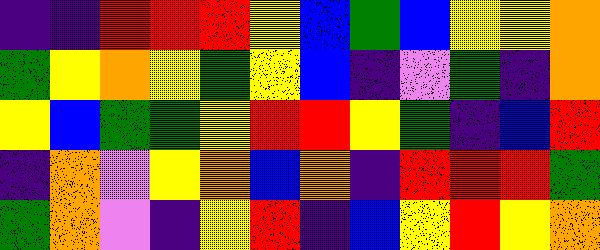[["indigo", "indigo", "red", "red", "red", "yellow", "blue", "green", "blue", "yellow", "yellow", "orange"], ["green", "yellow", "orange", "yellow", "green", "yellow", "blue", "indigo", "violet", "green", "indigo", "orange"], ["yellow", "blue", "green", "green", "yellow", "red", "red", "yellow", "green", "indigo", "blue", "red"], ["indigo", "orange", "violet", "yellow", "orange", "blue", "orange", "indigo", "red", "red", "red", "green"], ["green", "orange", "violet", "indigo", "yellow", "red", "indigo", "blue", "yellow", "red", "yellow", "orange"]]